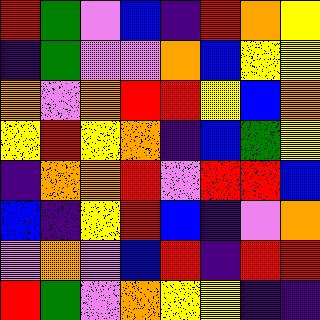[["red", "green", "violet", "blue", "indigo", "red", "orange", "yellow"], ["indigo", "green", "violet", "violet", "orange", "blue", "yellow", "yellow"], ["orange", "violet", "orange", "red", "red", "yellow", "blue", "orange"], ["yellow", "red", "yellow", "orange", "indigo", "blue", "green", "yellow"], ["indigo", "orange", "orange", "red", "violet", "red", "red", "blue"], ["blue", "indigo", "yellow", "red", "blue", "indigo", "violet", "orange"], ["violet", "orange", "violet", "blue", "red", "indigo", "red", "red"], ["red", "green", "violet", "orange", "yellow", "yellow", "indigo", "indigo"]]